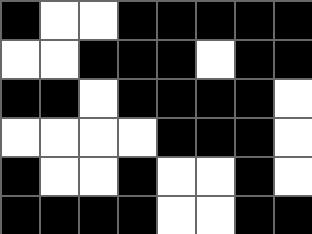[["black", "white", "white", "black", "black", "black", "black", "black"], ["white", "white", "black", "black", "black", "white", "black", "black"], ["black", "black", "white", "black", "black", "black", "black", "white"], ["white", "white", "white", "white", "black", "black", "black", "white"], ["black", "white", "white", "black", "white", "white", "black", "white"], ["black", "black", "black", "black", "white", "white", "black", "black"]]